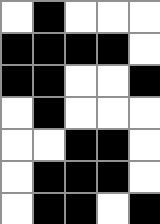[["white", "black", "white", "white", "white"], ["black", "black", "black", "black", "white"], ["black", "black", "white", "white", "black"], ["white", "black", "white", "white", "white"], ["white", "white", "black", "black", "white"], ["white", "black", "black", "black", "white"], ["white", "black", "black", "white", "black"]]